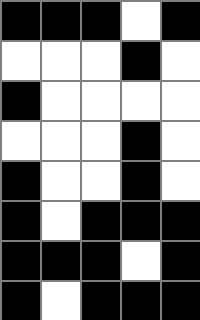[["black", "black", "black", "white", "black"], ["white", "white", "white", "black", "white"], ["black", "white", "white", "white", "white"], ["white", "white", "white", "black", "white"], ["black", "white", "white", "black", "white"], ["black", "white", "black", "black", "black"], ["black", "black", "black", "white", "black"], ["black", "white", "black", "black", "black"]]